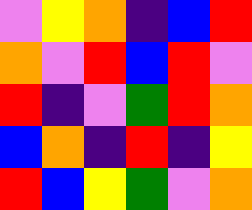[["violet", "yellow", "orange", "indigo", "blue", "red"], ["orange", "violet", "red", "blue", "red", "violet"], ["red", "indigo", "violet", "green", "red", "orange"], ["blue", "orange", "indigo", "red", "indigo", "yellow"], ["red", "blue", "yellow", "green", "violet", "orange"]]